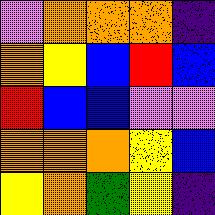[["violet", "orange", "orange", "orange", "indigo"], ["orange", "yellow", "blue", "red", "blue"], ["red", "blue", "blue", "violet", "violet"], ["orange", "orange", "orange", "yellow", "blue"], ["yellow", "orange", "green", "yellow", "indigo"]]